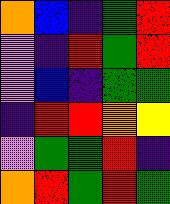[["orange", "blue", "indigo", "green", "red"], ["violet", "indigo", "red", "green", "red"], ["violet", "blue", "indigo", "green", "green"], ["indigo", "red", "red", "orange", "yellow"], ["violet", "green", "green", "red", "indigo"], ["orange", "red", "green", "red", "green"]]